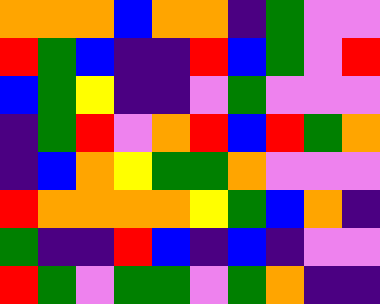[["orange", "orange", "orange", "blue", "orange", "orange", "indigo", "green", "violet", "violet"], ["red", "green", "blue", "indigo", "indigo", "red", "blue", "green", "violet", "red"], ["blue", "green", "yellow", "indigo", "indigo", "violet", "green", "violet", "violet", "violet"], ["indigo", "green", "red", "violet", "orange", "red", "blue", "red", "green", "orange"], ["indigo", "blue", "orange", "yellow", "green", "green", "orange", "violet", "violet", "violet"], ["red", "orange", "orange", "orange", "orange", "yellow", "green", "blue", "orange", "indigo"], ["green", "indigo", "indigo", "red", "blue", "indigo", "blue", "indigo", "violet", "violet"], ["red", "green", "violet", "green", "green", "violet", "green", "orange", "indigo", "indigo"]]